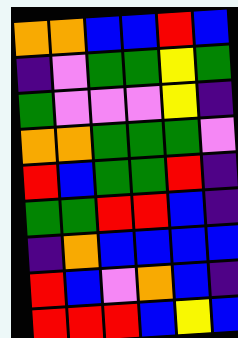[["orange", "orange", "blue", "blue", "red", "blue"], ["indigo", "violet", "green", "green", "yellow", "green"], ["green", "violet", "violet", "violet", "yellow", "indigo"], ["orange", "orange", "green", "green", "green", "violet"], ["red", "blue", "green", "green", "red", "indigo"], ["green", "green", "red", "red", "blue", "indigo"], ["indigo", "orange", "blue", "blue", "blue", "blue"], ["red", "blue", "violet", "orange", "blue", "indigo"], ["red", "red", "red", "blue", "yellow", "blue"]]